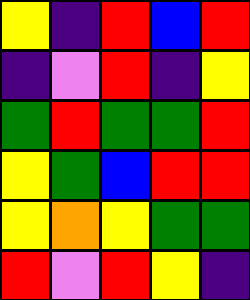[["yellow", "indigo", "red", "blue", "red"], ["indigo", "violet", "red", "indigo", "yellow"], ["green", "red", "green", "green", "red"], ["yellow", "green", "blue", "red", "red"], ["yellow", "orange", "yellow", "green", "green"], ["red", "violet", "red", "yellow", "indigo"]]